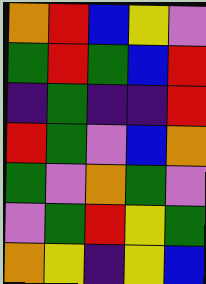[["orange", "red", "blue", "yellow", "violet"], ["green", "red", "green", "blue", "red"], ["indigo", "green", "indigo", "indigo", "red"], ["red", "green", "violet", "blue", "orange"], ["green", "violet", "orange", "green", "violet"], ["violet", "green", "red", "yellow", "green"], ["orange", "yellow", "indigo", "yellow", "blue"]]